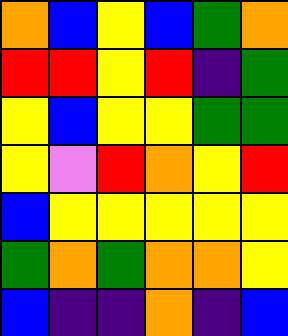[["orange", "blue", "yellow", "blue", "green", "orange"], ["red", "red", "yellow", "red", "indigo", "green"], ["yellow", "blue", "yellow", "yellow", "green", "green"], ["yellow", "violet", "red", "orange", "yellow", "red"], ["blue", "yellow", "yellow", "yellow", "yellow", "yellow"], ["green", "orange", "green", "orange", "orange", "yellow"], ["blue", "indigo", "indigo", "orange", "indigo", "blue"]]